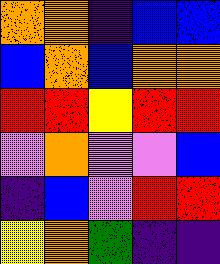[["orange", "orange", "indigo", "blue", "blue"], ["blue", "orange", "blue", "orange", "orange"], ["red", "red", "yellow", "red", "red"], ["violet", "orange", "violet", "violet", "blue"], ["indigo", "blue", "violet", "red", "red"], ["yellow", "orange", "green", "indigo", "indigo"]]